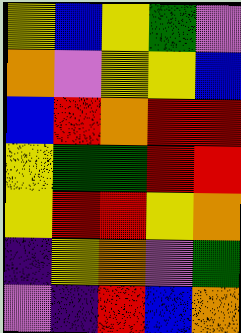[["yellow", "blue", "yellow", "green", "violet"], ["orange", "violet", "yellow", "yellow", "blue"], ["blue", "red", "orange", "red", "red"], ["yellow", "green", "green", "red", "red"], ["yellow", "red", "red", "yellow", "orange"], ["indigo", "yellow", "orange", "violet", "green"], ["violet", "indigo", "red", "blue", "orange"]]